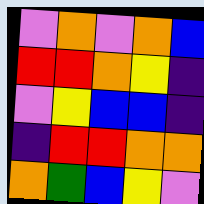[["violet", "orange", "violet", "orange", "blue"], ["red", "red", "orange", "yellow", "indigo"], ["violet", "yellow", "blue", "blue", "indigo"], ["indigo", "red", "red", "orange", "orange"], ["orange", "green", "blue", "yellow", "violet"]]